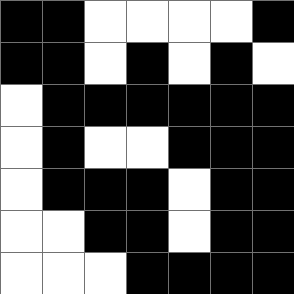[["black", "black", "white", "white", "white", "white", "black"], ["black", "black", "white", "black", "white", "black", "white"], ["white", "black", "black", "black", "black", "black", "black"], ["white", "black", "white", "white", "black", "black", "black"], ["white", "black", "black", "black", "white", "black", "black"], ["white", "white", "black", "black", "white", "black", "black"], ["white", "white", "white", "black", "black", "black", "black"]]